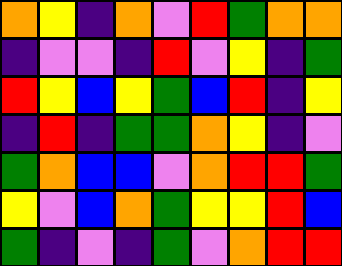[["orange", "yellow", "indigo", "orange", "violet", "red", "green", "orange", "orange"], ["indigo", "violet", "violet", "indigo", "red", "violet", "yellow", "indigo", "green"], ["red", "yellow", "blue", "yellow", "green", "blue", "red", "indigo", "yellow"], ["indigo", "red", "indigo", "green", "green", "orange", "yellow", "indigo", "violet"], ["green", "orange", "blue", "blue", "violet", "orange", "red", "red", "green"], ["yellow", "violet", "blue", "orange", "green", "yellow", "yellow", "red", "blue"], ["green", "indigo", "violet", "indigo", "green", "violet", "orange", "red", "red"]]